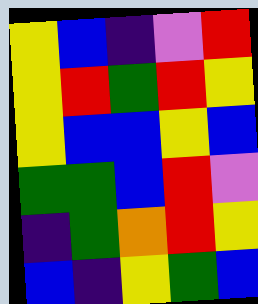[["yellow", "blue", "indigo", "violet", "red"], ["yellow", "red", "green", "red", "yellow"], ["yellow", "blue", "blue", "yellow", "blue"], ["green", "green", "blue", "red", "violet"], ["indigo", "green", "orange", "red", "yellow"], ["blue", "indigo", "yellow", "green", "blue"]]